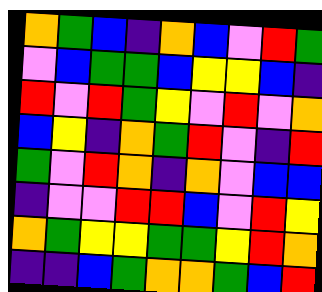[["orange", "green", "blue", "indigo", "orange", "blue", "violet", "red", "green"], ["violet", "blue", "green", "green", "blue", "yellow", "yellow", "blue", "indigo"], ["red", "violet", "red", "green", "yellow", "violet", "red", "violet", "orange"], ["blue", "yellow", "indigo", "orange", "green", "red", "violet", "indigo", "red"], ["green", "violet", "red", "orange", "indigo", "orange", "violet", "blue", "blue"], ["indigo", "violet", "violet", "red", "red", "blue", "violet", "red", "yellow"], ["orange", "green", "yellow", "yellow", "green", "green", "yellow", "red", "orange"], ["indigo", "indigo", "blue", "green", "orange", "orange", "green", "blue", "red"]]